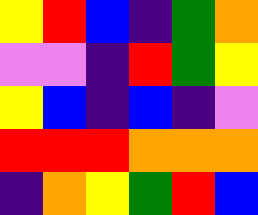[["yellow", "red", "blue", "indigo", "green", "orange"], ["violet", "violet", "indigo", "red", "green", "yellow"], ["yellow", "blue", "indigo", "blue", "indigo", "violet"], ["red", "red", "red", "orange", "orange", "orange"], ["indigo", "orange", "yellow", "green", "red", "blue"]]